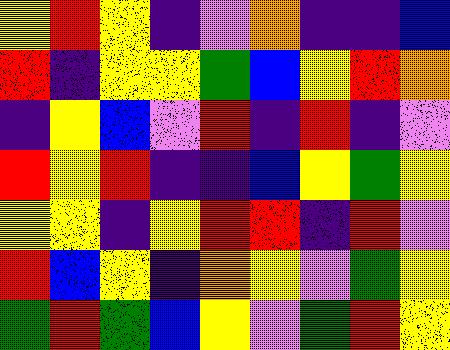[["yellow", "red", "yellow", "indigo", "violet", "orange", "indigo", "indigo", "blue"], ["red", "indigo", "yellow", "yellow", "green", "blue", "yellow", "red", "orange"], ["indigo", "yellow", "blue", "violet", "red", "indigo", "red", "indigo", "violet"], ["red", "yellow", "red", "indigo", "indigo", "blue", "yellow", "green", "yellow"], ["yellow", "yellow", "indigo", "yellow", "red", "red", "indigo", "red", "violet"], ["red", "blue", "yellow", "indigo", "orange", "yellow", "violet", "green", "yellow"], ["green", "red", "green", "blue", "yellow", "violet", "green", "red", "yellow"]]